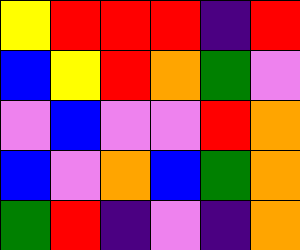[["yellow", "red", "red", "red", "indigo", "red"], ["blue", "yellow", "red", "orange", "green", "violet"], ["violet", "blue", "violet", "violet", "red", "orange"], ["blue", "violet", "orange", "blue", "green", "orange"], ["green", "red", "indigo", "violet", "indigo", "orange"]]